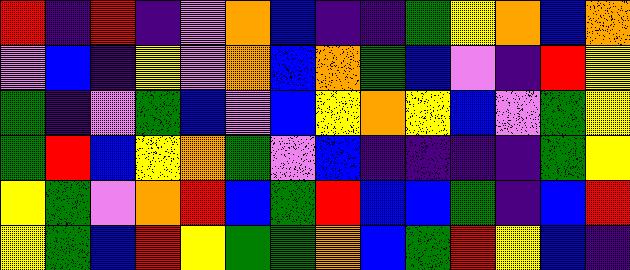[["red", "indigo", "red", "indigo", "violet", "orange", "blue", "indigo", "indigo", "green", "yellow", "orange", "blue", "orange"], ["violet", "blue", "indigo", "yellow", "violet", "orange", "blue", "orange", "green", "blue", "violet", "indigo", "red", "yellow"], ["green", "indigo", "violet", "green", "blue", "violet", "blue", "yellow", "orange", "yellow", "blue", "violet", "green", "yellow"], ["green", "red", "blue", "yellow", "orange", "green", "violet", "blue", "indigo", "indigo", "indigo", "indigo", "green", "yellow"], ["yellow", "green", "violet", "orange", "red", "blue", "green", "red", "blue", "blue", "green", "indigo", "blue", "red"], ["yellow", "green", "blue", "red", "yellow", "green", "green", "orange", "blue", "green", "red", "yellow", "blue", "indigo"]]